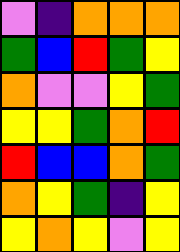[["violet", "indigo", "orange", "orange", "orange"], ["green", "blue", "red", "green", "yellow"], ["orange", "violet", "violet", "yellow", "green"], ["yellow", "yellow", "green", "orange", "red"], ["red", "blue", "blue", "orange", "green"], ["orange", "yellow", "green", "indigo", "yellow"], ["yellow", "orange", "yellow", "violet", "yellow"]]